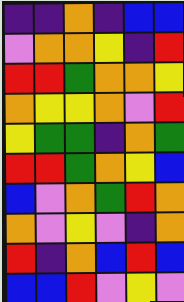[["indigo", "indigo", "orange", "indigo", "blue", "blue"], ["violet", "orange", "orange", "yellow", "indigo", "red"], ["red", "red", "green", "orange", "orange", "yellow"], ["orange", "yellow", "yellow", "orange", "violet", "red"], ["yellow", "green", "green", "indigo", "orange", "green"], ["red", "red", "green", "orange", "yellow", "blue"], ["blue", "violet", "orange", "green", "red", "orange"], ["orange", "violet", "yellow", "violet", "indigo", "orange"], ["red", "indigo", "orange", "blue", "red", "blue"], ["blue", "blue", "red", "violet", "yellow", "violet"]]